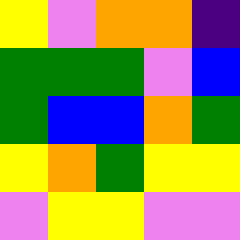[["yellow", "violet", "orange", "orange", "indigo"], ["green", "green", "green", "violet", "blue"], ["green", "blue", "blue", "orange", "green"], ["yellow", "orange", "green", "yellow", "yellow"], ["violet", "yellow", "yellow", "violet", "violet"]]